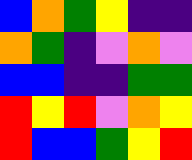[["blue", "orange", "green", "yellow", "indigo", "indigo"], ["orange", "green", "indigo", "violet", "orange", "violet"], ["blue", "blue", "indigo", "indigo", "green", "green"], ["red", "yellow", "red", "violet", "orange", "yellow"], ["red", "blue", "blue", "green", "yellow", "red"]]